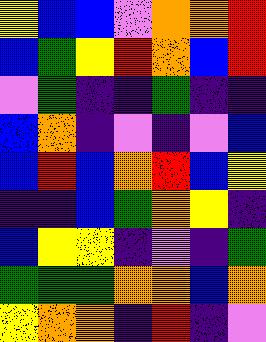[["yellow", "blue", "blue", "violet", "orange", "orange", "red"], ["blue", "green", "yellow", "red", "orange", "blue", "red"], ["violet", "green", "indigo", "indigo", "green", "indigo", "indigo"], ["blue", "orange", "indigo", "violet", "indigo", "violet", "blue"], ["blue", "red", "blue", "orange", "red", "blue", "yellow"], ["indigo", "indigo", "blue", "green", "orange", "yellow", "indigo"], ["blue", "yellow", "yellow", "indigo", "violet", "indigo", "green"], ["green", "green", "green", "orange", "orange", "blue", "orange"], ["yellow", "orange", "orange", "indigo", "red", "indigo", "violet"]]